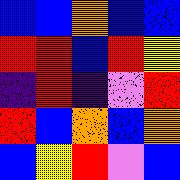[["blue", "blue", "orange", "blue", "blue"], ["red", "red", "blue", "red", "yellow"], ["indigo", "red", "indigo", "violet", "red"], ["red", "blue", "orange", "blue", "orange"], ["blue", "yellow", "red", "violet", "blue"]]